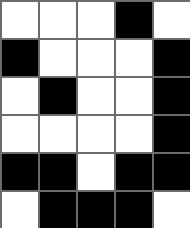[["white", "white", "white", "black", "white"], ["black", "white", "white", "white", "black"], ["white", "black", "white", "white", "black"], ["white", "white", "white", "white", "black"], ["black", "black", "white", "black", "black"], ["white", "black", "black", "black", "white"]]